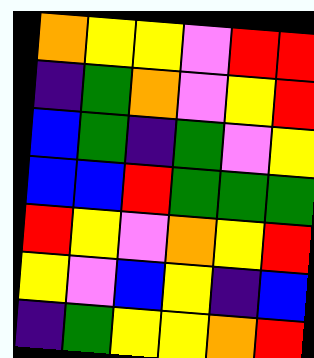[["orange", "yellow", "yellow", "violet", "red", "red"], ["indigo", "green", "orange", "violet", "yellow", "red"], ["blue", "green", "indigo", "green", "violet", "yellow"], ["blue", "blue", "red", "green", "green", "green"], ["red", "yellow", "violet", "orange", "yellow", "red"], ["yellow", "violet", "blue", "yellow", "indigo", "blue"], ["indigo", "green", "yellow", "yellow", "orange", "red"]]